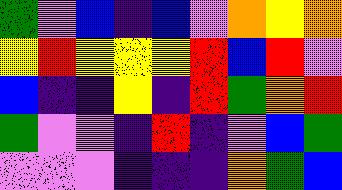[["green", "violet", "blue", "indigo", "blue", "violet", "orange", "yellow", "orange"], ["yellow", "red", "yellow", "yellow", "yellow", "red", "blue", "red", "violet"], ["blue", "indigo", "indigo", "yellow", "indigo", "red", "green", "orange", "red"], ["green", "violet", "violet", "indigo", "red", "indigo", "violet", "blue", "green"], ["violet", "violet", "violet", "indigo", "indigo", "indigo", "orange", "green", "blue"]]